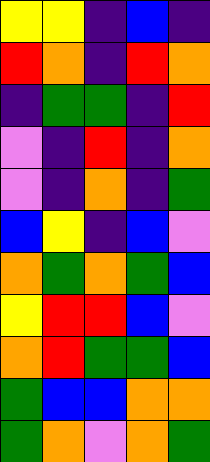[["yellow", "yellow", "indigo", "blue", "indigo"], ["red", "orange", "indigo", "red", "orange"], ["indigo", "green", "green", "indigo", "red"], ["violet", "indigo", "red", "indigo", "orange"], ["violet", "indigo", "orange", "indigo", "green"], ["blue", "yellow", "indigo", "blue", "violet"], ["orange", "green", "orange", "green", "blue"], ["yellow", "red", "red", "blue", "violet"], ["orange", "red", "green", "green", "blue"], ["green", "blue", "blue", "orange", "orange"], ["green", "orange", "violet", "orange", "green"]]